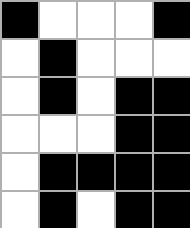[["black", "white", "white", "white", "black"], ["white", "black", "white", "white", "white"], ["white", "black", "white", "black", "black"], ["white", "white", "white", "black", "black"], ["white", "black", "black", "black", "black"], ["white", "black", "white", "black", "black"]]